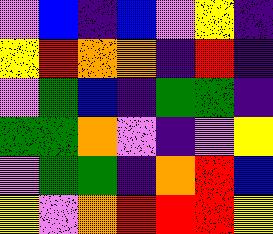[["violet", "blue", "indigo", "blue", "violet", "yellow", "indigo"], ["yellow", "red", "orange", "orange", "indigo", "red", "indigo"], ["violet", "green", "blue", "indigo", "green", "green", "indigo"], ["green", "green", "orange", "violet", "indigo", "violet", "yellow"], ["violet", "green", "green", "indigo", "orange", "red", "blue"], ["yellow", "violet", "orange", "red", "red", "red", "yellow"]]